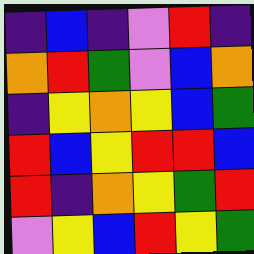[["indigo", "blue", "indigo", "violet", "red", "indigo"], ["orange", "red", "green", "violet", "blue", "orange"], ["indigo", "yellow", "orange", "yellow", "blue", "green"], ["red", "blue", "yellow", "red", "red", "blue"], ["red", "indigo", "orange", "yellow", "green", "red"], ["violet", "yellow", "blue", "red", "yellow", "green"]]